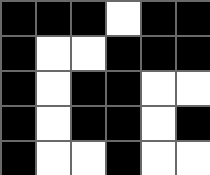[["black", "black", "black", "white", "black", "black"], ["black", "white", "white", "black", "black", "black"], ["black", "white", "black", "black", "white", "white"], ["black", "white", "black", "black", "white", "black"], ["black", "white", "white", "black", "white", "white"]]